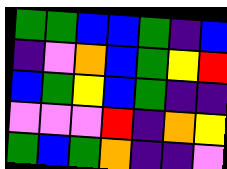[["green", "green", "blue", "blue", "green", "indigo", "blue"], ["indigo", "violet", "orange", "blue", "green", "yellow", "red"], ["blue", "green", "yellow", "blue", "green", "indigo", "indigo"], ["violet", "violet", "violet", "red", "indigo", "orange", "yellow"], ["green", "blue", "green", "orange", "indigo", "indigo", "violet"]]